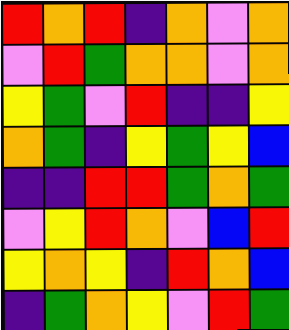[["red", "orange", "red", "indigo", "orange", "violet", "orange"], ["violet", "red", "green", "orange", "orange", "violet", "orange"], ["yellow", "green", "violet", "red", "indigo", "indigo", "yellow"], ["orange", "green", "indigo", "yellow", "green", "yellow", "blue"], ["indigo", "indigo", "red", "red", "green", "orange", "green"], ["violet", "yellow", "red", "orange", "violet", "blue", "red"], ["yellow", "orange", "yellow", "indigo", "red", "orange", "blue"], ["indigo", "green", "orange", "yellow", "violet", "red", "green"]]